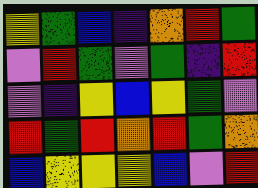[["yellow", "green", "blue", "indigo", "orange", "red", "green"], ["violet", "red", "green", "violet", "green", "indigo", "red"], ["violet", "indigo", "yellow", "blue", "yellow", "green", "violet"], ["red", "green", "red", "orange", "red", "green", "orange"], ["blue", "yellow", "yellow", "yellow", "blue", "violet", "red"]]